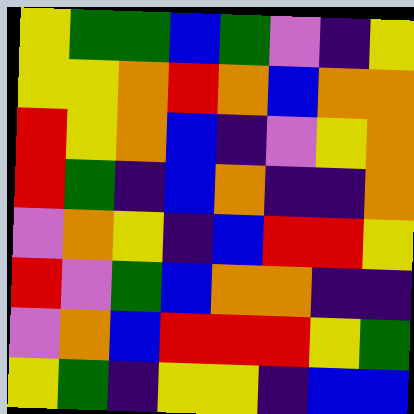[["yellow", "green", "green", "blue", "green", "violet", "indigo", "yellow"], ["yellow", "yellow", "orange", "red", "orange", "blue", "orange", "orange"], ["red", "yellow", "orange", "blue", "indigo", "violet", "yellow", "orange"], ["red", "green", "indigo", "blue", "orange", "indigo", "indigo", "orange"], ["violet", "orange", "yellow", "indigo", "blue", "red", "red", "yellow"], ["red", "violet", "green", "blue", "orange", "orange", "indigo", "indigo"], ["violet", "orange", "blue", "red", "red", "red", "yellow", "green"], ["yellow", "green", "indigo", "yellow", "yellow", "indigo", "blue", "blue"]]